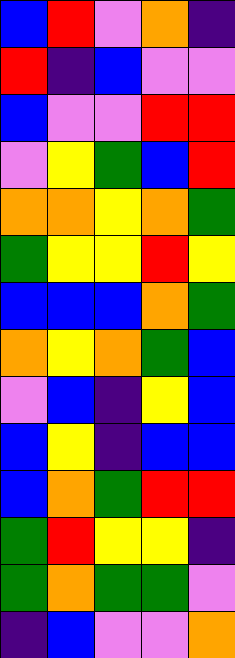[["blue", "red", "violet", "orange", "indigo"], ["red", "indigo", "blue", "violet", "violet"], ["blue", "violet", "violet", "red", "red"], ["violet", "yellow", "green", "blue", "red"], ["orange", "orange", "yellow", "orange", "green"], ["green", "yellow", "yellow", "red", "yellow"], ["blue", "blue", "blue", "orange", "green"], ["orange", "yellow", "orange", "green", "blue"], ["violet", "blue", "indigo", "yellow", "blue"], ["blue", "yellow", "indigo", "blue", "blue"], ["blue", "orange", "green", "red", "red"], ["green", "red", "yellow", "yellow", "indigo"], ["green", "orange", "green", "green", "violet"], ["indigo", "blue", "violet", "violet", "orange"]]